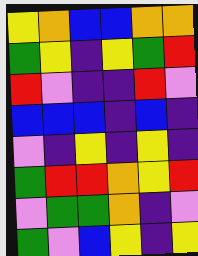[["yellow", "orange", "blue", "blue", "orange", "orange"], ["green", "yellow", "indigo", "yellow", "green", "red"], ["red", "violet", "indigo", "indigo", "red", "violet"], ["blue", "blue", "blue", "indigo", "blue", "indigo"], ["violet", "indigo", "yellow", "indigo", "yellow", "indigo"], ["green", "red", "red", "orange", "yellow", "red"], ["violet", "green", "green", "orange", "indigo", "violet"], ["green", "violet", "blue", "yellow", "indigo", "yellow"]]